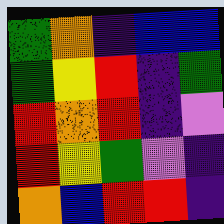[["green", "orange", "indigo", "blue", "blue"], ["green", "yellow", "red", "indigo", "green"], ["red", "orange", "red", "indigo", "violet"], ["red", "yellow", "green", "violet", "indigo"], ["orange", "blue", "red", "red", "indigo"]]